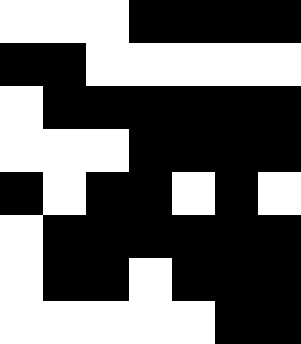[["white", "white", "white", "black", "black", "black", "black"], ["black", "black", "white", "white", "white", "white", "white"], ["white", "black", "black", "black", "black", "black", "black"], ["white", "white", "white", "black", "black", "black", "black"], ["black", "white", "black", "black", "white", "black", "white"], ["white", "black", "black", "black", "black", "black", "black"], ["white", "black", "black", "white", "black", "black", "black"], ["white", "white", "white", "white", "white", "black", "black"]]